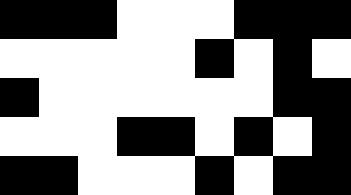[["black", "black", "black", "white", "white", "white", "black", "black", "black"], ["white", "white", "white", "white", "white", "black", "white", "black", "white"], ["black", "white", "white", "white", "white", "white", "white", "black", "black"], ["white", "white", "white", "black", "black", "white", "black", "white", "black"], ["black", "black", "white", "white", "white", "black", "white", "black", "black"]]